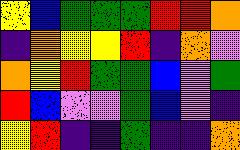[["yellow", "blue", "green", "green", "green", "red", "red", "orange"], ["indigo", "orange", "yellow", "yellow", "red", "indigo", "orange", "violet"], ["orange", "yellow", "red", "green", "green", "blue", "violet", "green"], ["red", "blue", "violet", "violet", "green", "blue", "violet", "indigo"], ["yellow", "red", "indigo", "indigo", "green", "indigo", "indigo", "orange"]]